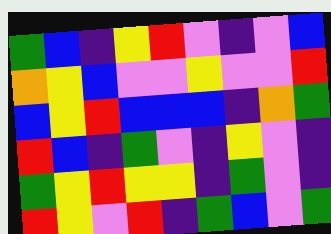[["green", "blue", "indigo", "yellow", "red", "violet", "indigo", "violet", "blue"], ["orange", "yellow", "blue", "violet", "violet", "yellow", "violet", "violet", "red"], ["blue", "yellow", "red", "blue", "blue", "blue", "indigo", "orange", "green"], ["red", "blue", "indigo", "green", "violet", "indigo", "yellow", "violet", "indigo"], ["green", "yellow", "red", "yellow", "yellow", "indigo", "green", "violet", "indigo"], ["red", "yellow", "violet", "red", "indigo", "green", "blue", "violet", "green"]]